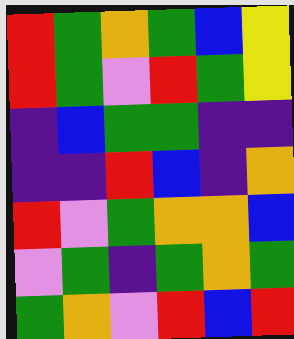[["red", "green", "orange", "green", "blue", "yellow"], ["red", "green", "violet", "red", "green", "yellow"], ["indigo", "blue", "green", "green", "indigo", "indigo"], ["indigo", "indigo", "red", "blue", "indigo", "orange"], ["red", "violet", "green", "orange", "orange", "blue"], ["violet", "green", "indigo", "green", "orange", "green"], ["green", "orange", "violet", "red", "blue", "red"]]